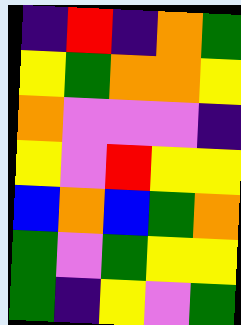[["indigo", "red", "indigo", "orange", "green"], ["yellow", "green", "orange", "orange", "yellow"], ["orange", "violet", "violet", "violet", "indigo"], ["yellow", "violet", "red", "yellow", "yellow"], ["blue", "orange", "blue", "green", "orange"], ["green", "violet", "green", "yellow", "yellow"], ["green", "indigo", "yellow", "violet", "green"]]